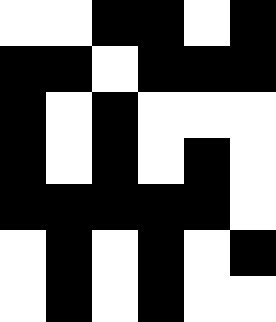[["white", "white", "black", "black", "white", "black"], ["black", "black", "white", "black", "black", "black"], ["black", "white", "black", "white", "white", "white"], ["black", "white", "black", "white", "black", "white"], ["black", "black", "black", "black", "black", "white"], ["white", "black", "white", "black", "white", "black"], ["white", "black", "white", "black", "white", "white"]]